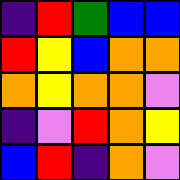[["indigo", "red", "green", "blue", "blue"], ["red", "yellow", "blue", "orange", "orange"], ["orange", "yellow", "orange", "orange", "violet"], ["indigo", "violet", "red", "orange", "yellow"], ["blue", "red", "indigo", "orange", "violet"]]